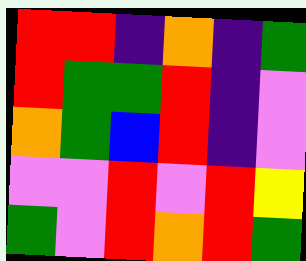[["red", "red", "indigo", "orange", "indigo", "green"], ["red", "green", "green", "red", "indigo", "violet"], ["orange", "green", "blue", "red", "indigo", "violet"], ["violet", "violet", "red", "violet", "red", "yellow"], ["green", "violet", "red", "orange", "red", "green"]]